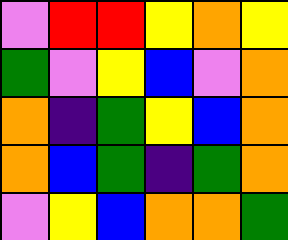[["violet", "red", "red", "yellow", "orange", "yellow"], ["green", "violet", "yellow", "blue", "violet", "orange"], ["orange", "indigo", "green", "yellow", "blue", "orange"], ["orange", "blue", "green", "indigo", "green", "orange"], ["violet", "yellow", "blue", "orange", "orange", "green"]]